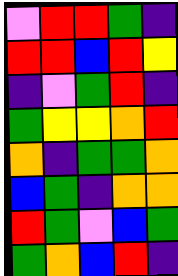[["violet", "red", "red", "green", "indigo"], ["red", "red", "blue", "red", "yellow"], ["indigo", "violet", "green", "red", "indigo"], ["green", "yellow", "yellow", "orange", "red"], ["orange", "indigo", "green", "green", "orange"], ["blue", "green", "indigo", "orange", "orange"], ["red", "green", "violet", "blue", "green"], ["green", "orange", "blue", "red", "indigo"]]